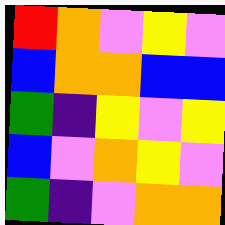[["red", "orange", "violet", "yellow", "violet"], ["blue", "orange", "orange", "blue", "blue"], ["green", "indigo", "yellow", "violet", "yellow"], ["blue", "violet", "orange", "yellow", "violet"], ["green", "indigo", "violet", "orange", "orange"]]